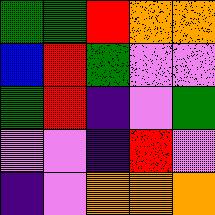[["green", "green", "red", "orange", "orange"], ["blue", "red", "green", "violet", "violet"], ["green", "red", "indigo", "violet", "green"], ["violet", "violet", "indigo", "red", "violet"], ["indigo", "violet", "orange", "orange", "orange"]]